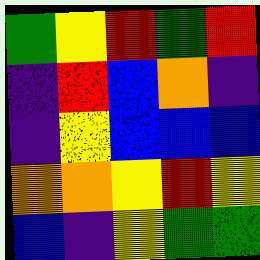[["green", "yellow", "red", "green", "red"], ["indigo", "red", "blue", "orange", "indigo"], ["indigo", "yellow", "blue", "blue", "blue"], ["orange", "orange", "yellow", "red", "yellow"], ["blue", "indigo", "yellow", "green", "green"]]